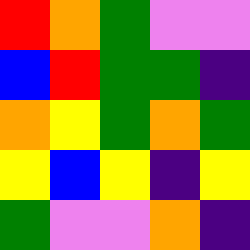[["red", "orange", "green", "violet", "violet"], ["blue", "red", "green", "green", "indigo"], ["orange", "yellow", "green", "orange", "green"], ["yellow", "blue", "yellow", "indigo", "yellow"], ["green", "violet", "violet", "orange", "indigo"]]